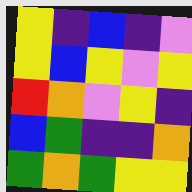[["yellow", "indigo", "blue", "indigo", "violet"], ["yellow", "blue", "yellow", "violet", "yellow"], ["red", "orange", "violet", "yellow", "indigo"], ["blue", "green", "indigo", "indigo", "orange"], ["green", "orange", "green", "yellow", "yellow"]]